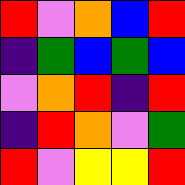[["red", "violet", "orange", "blue", "red"], ["indigo", "green", "blue", "green", "blue"], ["violet", "orange", "red", "indigo", "red"], ["indigo", "red", "orange", "violet", "green"], ["red", "violet", "yellow", "yellow", "red"]]